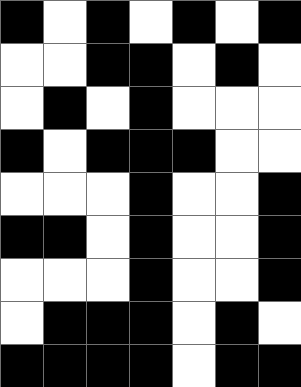[["black", "white", "black", "white", "black", "white", "black"], ["white", "white", "black", "black", "white", "black", "white"], ["white", "black", "white", "black", "white", "white", "white"], ["black", "white", "black", "black", "black", "white", "white"], ["white", "white", "white", "black", "white", "white", "black"], ["black", "black", "white", "black", "white", "white", "black"], ["white", "white", "white", "black", "white", "white", "black"], ["white", "black", "black", "black", "white", "black", "white"], ["black", "black", "black", "black", "white", "black", "black"]]